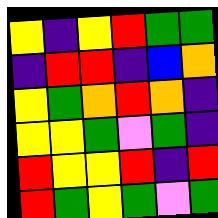[["yellow", "indigo", "yellow", "red", "green", "green"], ["indigo", "red", "red", "indigo", "blue", "orange"], ["yellow", "green", "orange", "red", "orange", "indigo"], ["yellow", "yellow", "green", "violet", "green", "indigo"], ["red", "yellow", "yellow", "red", "indigo", "red"], ["red", "green", "yellow", "green", "violet", "green"]]